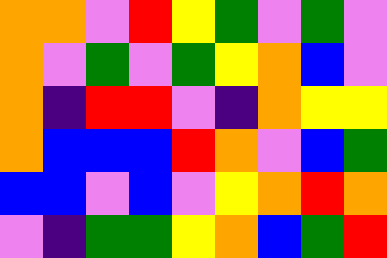[["orange", "orange", "violet", "red", "yellow", "green", "violet", "green", "violet"], ["orange", "violet", "green", "violet", "green", "yellow", "orange", "blue", "violet"], ["orange", "indigo", "red", "red", "violet", "indigo", "orange", "yellow", "yellow"], ["orange", "blue", "blue", "blue", "red", "orange", "violet", "blue", "green"], ["blue", "blue", "violet", "blue", "violet", "yellow", "orange", "red", "orange"], ["violet", "indigo", "green", "green", "yellow", "orange", "blue", "green", "red"]]